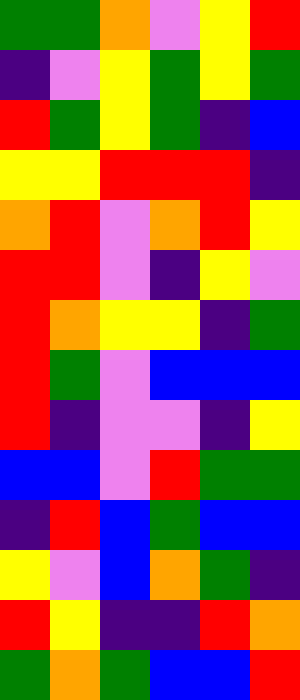[["green", "green", "orange", "violet", "yellow", "red"], ["indigo", "violet", "yellow", "green", "yellow", "green"], ["red", "green", "yellow", "green", "indigo", "blue"], ["yellow", "yellow", "red", "red", "red", "indigo"], ["orange", "red", "violet", "orange", "red", "yellow"], ["red", "red", "violet", "indigo", "yellow", "violet"], ["red", "orange", "yellow", "yellow", "indigo", "green"], ["red", "green", "violet", "blue", "blue", "blue"], ["red", "indigo", "violet", "violet", "indigo", "yellow"], ["blue", "blue", "violet", "red", "green", "green"], ["indigo", "red", "blue", "green", "blue", "blue"], ["yellow", "violet", "blue", "orange", "green", "indigo"], ["red", "yellow", "indigo", "indigo", "red", "orange"], ["green", "orange", "green", "blue", "blue", "red"]]